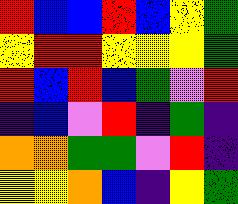[["red", "blue", "blue", "red", "blue", "yellow", "green"], ["yellow", "red", "red", "yellow", "yellow", "yellow", "green"], ["red", "blue", "red", "blue", "green", "violet", "red"], ["indigo", "blue", "violet", "red", "indigo", "green", "indigo"], ["orange", "orange", "green", "green", "violet", "red", "indigo"], ["yellow", "yellow", "orange", "blue", "indigo", "yellow", "green"]]